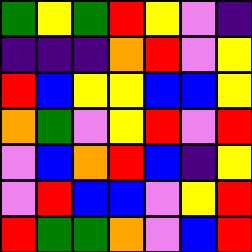[["green", "yellow", "green", "red", "yellow", "violet", "indigo"], ["indigo", "indigo", "indigo", "orange", "red", "violet", "yellow"], ["red", "blue", "yellow", "yellow", "blue", "blue", "yellow"], ["orange", "green", "violet", "yellow", "red", "violet", "red"], ["violet", "blue", "orange", "red", "blue", "indigo", "yellow"], ["violet", "red", "blue", "blue", "violet", "yellow", "red"], ["red", "green", "green", "orange", "violet", "blue", "red"]]